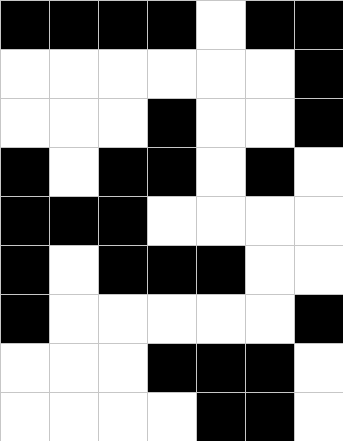[["black", "black", "black", "black", "white", "black", "black"], ["white", "white", "white", "white", "white", "white", "black"], ["white", "white", "white", "black", "white", "white", "black"], ["black", "white", "black", "black", "white", "black", "white"], ["black", "black", "black", "white", "white", "white", "white"], ["black", "white", "black", "black", "black", "white", "white"], ["black", "white", "white", "white", "white", "white", "black"], ["white", "white", "white", "black", "black", "black", "white"], ["white", "white", "white", "white", "black", "black", "white"]]